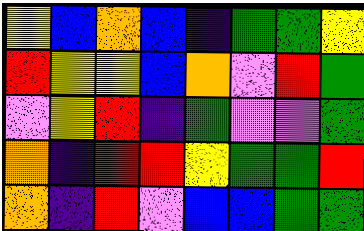[["yellow", "blue", "orange", "blue", "indigo", "green", "green", "yellow"], ["red", "yellow", "yellow", "blue", "orange", "violet", "red", "green"], ["violet", "yellow", "red", "indigo", "green", "violet", "violet", "green"], ["orange", "indigo", "red", "red", "yellow", "green", "green", "red"], ["orange", "indigo", "red", "violet", "blue", "blue", "green", "green"]]